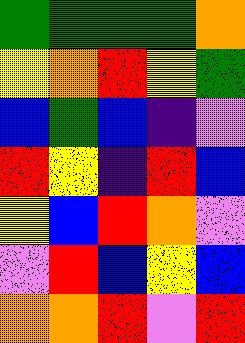[["green", "green", "green", "green", "orange"], ["yellow", "orange", "red", "yellow", "green"], ["blue", "green", "blue", "indigo", "violet"], ["red", "yellow", "indigo", "red", "blue"], ["yellow", "blue", "red", "orange", "violet"], ["violet", "red", "blue", "yellow", "blue"], ["orange", "orange", "red", "violet", "red"]]